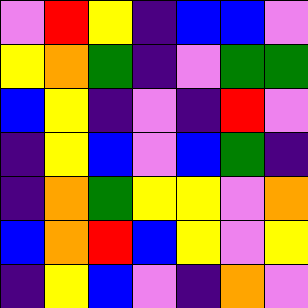[["violet", "red", "yellow", "indigo", "blue", "blue", "violet"], ["yellow", "orange", "green", "indigo", "violet", "green", "green"], ["blue", "yellow", "indigo", "violet", "indigo", "red", "violet"], ["indigo", "yellow", "blue", "violet", "blue", "green", "indigo"], ["indigo", "orange", "green", "yellow", "yellow", "violet", "orange"], ["blue", "orange", "red", "blue", "yellow", "violet", "yellow"], ["indigo", "yellow", "blue", "violet", "indigo", "orange", "violet"]]